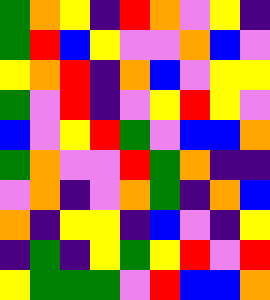[["green", "orange", "yellow", "indigo", "red", "orange", "violet", "yellow", "indigo"], ["green", "red", "blue", "yellow", "violet", "violet", "orange", "blue", "violet"], ["yellow", "orange", "red", "indigo", "orange", "blue", "violet", "yellow", "yellow"], ["green", "violet", "red", "indigo", "violet", "yellow", "red", "yellow", "violet"], ["blue", "violet", "yellow", "red", "green", "violet", "blue", "blue", "orange"], ["green", "orange", "violet", "violet", "red", "green", "orange", "indigo", "indigo"], ["violet", "orange", "indigo", "violet", "orange", "green", "indigo", "orange", "blue"], ["orange", "indigo", "yellow", "yellow", "indigo", "blue", "violet", "indigo", "yellow"], ["indigo", "green", "indigo", "yellow", "green", "yellow", "red", "violet", "red"], ["yellow", "green", "green", "green", "violet", "red", "blue", "blue", "orange"]]